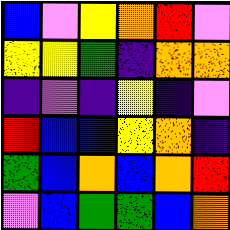[["blue", "violet", "yellow", "orange", "red", "violet"], ["yellow", "yellow", "green", "indigo", "orange", "orange"], ["indigo", "violet", "indigo", "yellow", "indigo", "violet"], ["red", "blue", "blue", "yellow", "orange", "indigo"], ["green", "blue", "orange", "blue", "orange", "red"], ["violet", "blue", "green", "green", "blue", "orange"]]